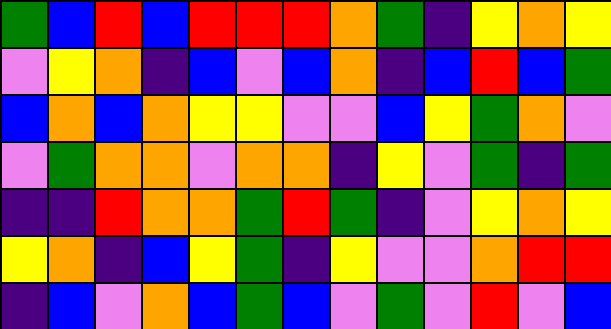[["green", "blue", "red", "blue", "red", "red", "red", "orange", "green", "indigo", "yellow", "orange", "yellow"], ["violet", "yellow", "orange", "indigo", "blue", "violet", "blue", "orange", "indigo", "blue", "red", "blue", "green"], ["blue", "orange", "blue", "orange", "yellow", "yellow", "violet", "violet", "blue", "yellow", "green", "orange", "violet"], ["violet", "green", "orange", "orange", "violet", "orange", "orange", "indigo", "yellow", "violet", "green", "indigo", "green"], ["indigo", "indigo", "red", "orange", "orange", "green", "red", "green", "indigo", "violet", "yellow", "orange", "yellow"], ["yellow", "orange", "indigo", "blue", "yellow", "green", "indigo", "yellow", "violet", "violet", "orange", "red", "red"], ["indigo", "blue", "violet", "orange", "blue", "green", "blue", "violet", "green", "violet", "red", "violet", "blue"]]